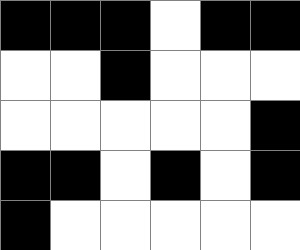[["black", "black", "black", "white", "black", "black"], ["white", "white", "black", "white", "white", "white"], ["white", "white", "white", "white", "white", "black"], ["black", "black", "white", "black", "white", "black"], ["black", "white", "white", "white", "white", "white"]]